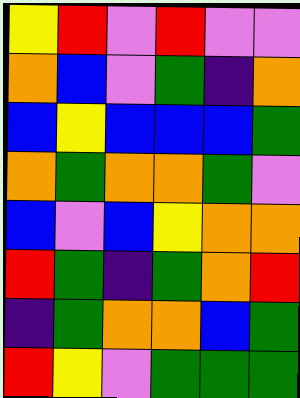[["yellow", "red", "violet", "red", "violet", "violet"], ["orange", "blue", "violet", "green", "indigo", "orange"], ["blue", "yellow", "blue", "blue", "blue", "green"], ["orange", "green", "orange", "orange", "green", "violet"], ["blue", "violet", "blue", "yellow", "orange", "orange"], ["red", "green", "indigo", "green", "orange", "red"], ["indigo", "green", "orange", "orange", "blue", "green"], ["red", "yellow", "violet", "green", "green", "green"]]